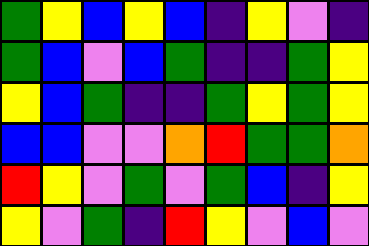[["green", "yellow", "blue", "yellow", "blue", "indigo", "yellow", "violet", "indigo"], ["green", "blue", "violet", "blue", "green", "indigo", "indigo", "green", "yellow"], ["yellow", "blue", "green", "indigo", "indigo", "green", "yellow", "green", "yellow"], ["blue", "blue", "violet", "violet", "orange", "red", "green", "green", "orange"], ["red", "yellow", "violet", "green", "violet", "green", "blue", "indigo", "yellow"], ["yellow", "violet", "green", "indigo", "red", "yellow", "violet", "blue", "violet"]]